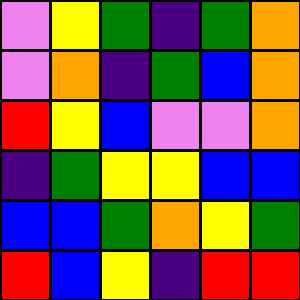[["violet", "yellow", "green", "indigo", "green", "orange"], ["violet", "orange", "indigo", "green", "blue", "orange"], ["red", "yellow", "blue", "violet", "violet", "orange"], ["indigo", "green", "yellow", "yellow", "blue", "blue"], ["blue", "blue", "green", "orange", "yellow", "green"], ["red", "blue", "yellow", "indigo", "red", "red"]]